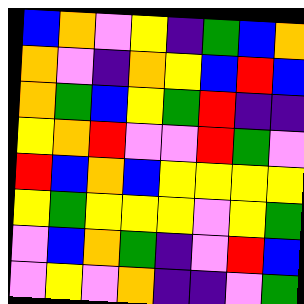[["blue", "orange", "violet", "yellow", "indigo", "green", "blue", "orange"], ["orange", "violet", "indigo", "orange", "yellow", "blue", "red", "blue"], ["orange", "green", "blue", "yellow", "green", "red", "indigo", "indigo"], ["yellow", "orange", "red", "violet", "violet", "red", "green", "violet"], ["red", "blue", "orange", "blue", "yellow", "yellow", "yellow", "yellow"], ["yellow", "green", "yellow", "yellow", "yellow", "violet", "yellow", "green"], ["violet", "blue", "orange", "green", "indigo", "violet", "red", "blue"], ["violet", "yellow", "violet", "orange", "indigo", "indigo", "violet", "green"]]